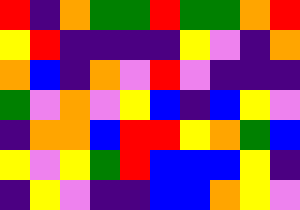[["red", "indigo", "orange", "green", "green", "red", "green", "green", "orange", "red"], ["yellow", "red", "indigo", "indigo", "indigo", "indigo", "yellow", "violet", "indigo", "orange"], ["orange", "blue", "indigo", "orange", "violet", "red", "violet", "indigo", "indigo", "indigo"], ["green", "violet", "orange", "violet", "yellow", "blue", "indigo", "blue", "yellow", "violet"], ["indigo", "orange", "orange", "blue", "red", "red", "yellow", "orange", "green", "blue"], ["yellow", "violet", "yellow", "green", "red", "blue", "blue", "blue", "yellow", "indigo"], ["indigo", "yellow", "violet", "indigo", "indigo", "blue", "blue", "orange", "yellow", "violet"]]